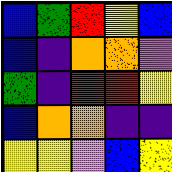[["blue", "green", "red", "yellow", "blue"], ["blue", "indigo", "orange", "orange", "violet"], ["green", "indigo", "red", "red", "yellow"], ["blue", "orange", "orange", "indigo", "indigo"], ["yellow", "yellow", "violet", "blue", "yellow"]]